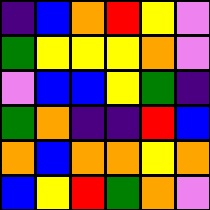[["indigo", "blue", "orange", "red", "yellow", "violet"], ["green", "yellow", "yellow", "yellow", "orange", "violet"], ["violet", "blue", "blue", "yellow", "green", "indigo"], ["green", "orange", "indigo", "indigo", "red", "blue"], ["orange", "blue", "orange", "orange", "yellow", "orange"], ["blue", "yellow", "red", "green", "orange", "violet"]]